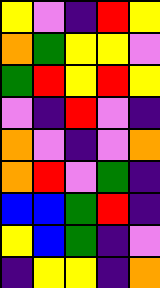[["yellow", "violet", "indigo", "red", "yellow"], ["orange", "green", "yellow", "yellow", "violet"], ["green", "red", "yellow", "red", "yellow"], ["violet", "indigo", "red", "violet", "indigo"], ["orange", "violet", "indigo", "violet", "orange"], ["orange", "red", "violet", "green", "indigo"], ["blue", "blue", "green", "red", "indigo"], ["yellow", "blue", "green", "indigo", "violet"], ["indigo", "yellow", "yellow", "indigo", "orange"]]